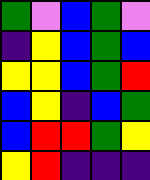[["green", "violet", "blue", "green", "violet"], ["indigo", "yellow", "blue", "green", "blue"], ["yellow", "yellow", "blue", "green", "red"], ["blue", "yellow", "indigo", "blue", "green"], ["blue", "red", "red", "green", "yellow"], ["yellow", "red", "indigo", "indigo", "indigo"]]